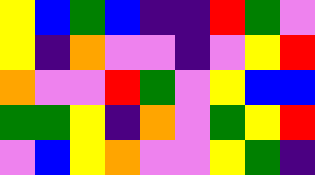[["yellow", "blue", "green", "blue", "indigo", "indigo", "red", "green", "violet"], ["yellow", "indigo", "orange", "violet", "violet", "indigo", "violet", "yellow", "red"], ["orange", "violet", "violet", "red", "green", "violet", "yellow", "blue", "blue"], ["green", "green", "yellow", "indigo", "orange", "violet", "green", "yellow", "red"], ["violet", "blue", "yellow", "orange", "violet", "violet", "yellow", "green", "indigo"]]